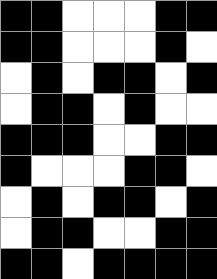[["black", "black", "white", "white", "white", "black", "black"], ["black", "black", "white", "white", "white", "black", "white"], ["white", "black", "white", "black", "black", "white", "black"], ["white", "black", "black", "white", "black", "white", "white"], ["black", "black", "black", "white", "white", "black", "black"], ["black", "white", "white", "white", "black", "black", "white"], ["white", "black", "white", "black", "black", "white", "black"], ["white", "black", "black", "white", "white", "black", "black"], ["black", "black", "white", "black", "black", "black", "black"]]